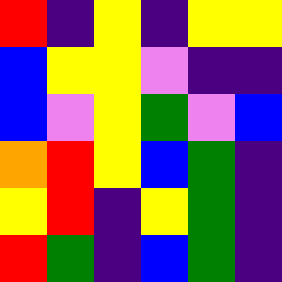[["red", "indigo", "yellow", "indigo", "yellow", "yellow"], ["blue", "yellow", "yellow", "violet", "indigo", "indigo"], ["blue", "violet", "yellow", "green", "violet", "blue"], ["orange", "red", "yellow", "blue", "green", "indigo"], ["yellow", "red", "indigo", "yellow", "green", "indigo"], ["red", "green", "indigo", "blue", "green", "indigo"]]